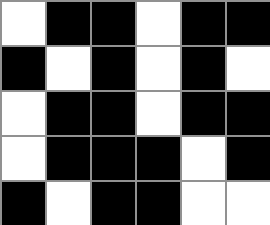[["white", "black", "black", "white", "black", "black"], ["black", "white", "black", "white", "black", "white"], ["white", "black", "black", "white", "black", "black"], ["white", "black", "black", "black", "white", "black"], ["black", "white", "black", "black", "white", "white"]]